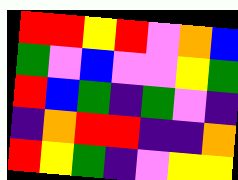[["red", "red", "yellow", "red", "violet", "orange", "blue"], ["green", "violet", "blue", "violet", "violet", "yellow", "green"], ["red", "blue", "green", "indigo", "green", "violet", "indigo"], ["indigo", "orange", "red", "red", "indigo", "indigo", "orange"], ["red", "yellow", "green", "indigo", "violet", "yellow", "yellow"]]